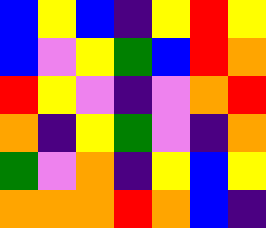[["blue", "yellow", "blue", "indigo", "yellow", "red", "yellow"], ["blue", "violet", "yellow", "green", "blue", "red", "orange"], ["red", "yellow", "violet", "indigo", "violet", "orange", "red"], ["orange", "indigo", "yellow", "green", "violet", "indigo", "orange"], ["green", "violet", "orange", "indigo", "yellow", "blue", "yellow"], ["orange", "orange", "orange", "red", "orange", "blue", "indigo"]]